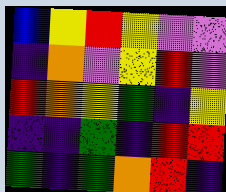[["blue", "yellow", "red", "yellow", "violet", "violet"], ["indigo", "orange", "violet", "yellow", "red", "violet"], ["red", "orange", "yellow", "green", "indigo", "yellow"], ["indigo", "indigo", "green", "indigo", "red", "red"], ["green", "indigo", "green", "orange", "red", "indigo"]]